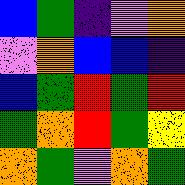[["blue", "green", "indigo", "violet", "orange"], ["violet", "orange", "blue", "blue", "indigo"], ["blue", "green", "red", "green", "red"], ["green", "orange", "red", "green", "yellow"], ["orange", "green", "violet", "orange", "green"]]